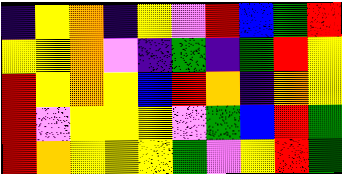[["indigo", "yellow", "orange", "indigo", "yellow", "violet", "red", "blue", "green", "red"], ["yellow", "yellow", "orange", "violet", "indigo", "green", "indigo", "green", "red", "yellow"], ["red", "yellow", "orange", "yellow", "blue", "red", "orange", "indigo", "orange", "yellow"], ["red", "violet", "yellow", "yellow", "yellow", "violet", "green", "blue", "red", "green"], ["red", "orange", "yellow", "yellow", "yellow", "green", "violet", "yellow", "red", "green"]]